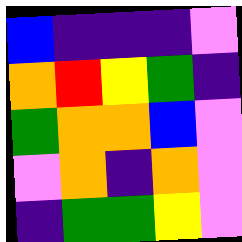[["blue", "indigo", "indigo", "indigo", "violet"], ["orange", "red", "yellow", "green", "indigo"], ["green", "orange", "orange", "blue", "violet"], ["violet", "orange", "indigo", "orange", "violet"], ["indigo", "green", "green", "yellow", "violet"]]